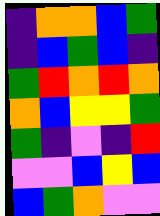[["indigo", "orange", "orange", "blue", "green"], ["indigo", "blue", "green", "blue", "indigo"], ["green", "red", "orange", "red", "orange"], ["orange", "blue", "yellow", "yellow", "green"], ["green", "indigo", "violet", "indigo", "red"], ["violet", "violet", "blue", "yellow", "blue"], ["blue", "green", "orange", "violet", "violet"]]